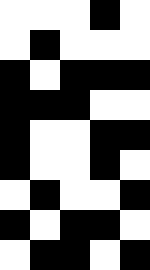[["white", "white", "white", "black", "white"], ["white", "black", "white", "white", "white"], ["black", "white", "black", "black", "black"], ["black", "black", "black", "white", "white"], ["black", "white", "white", "black", "black"], ["black", "white", "white", "black", "white"], ["white", "black", "white", "white", "black"], ["black", "white", "black", "black", "white"], ["white", "black", "black", "white", "black"]]